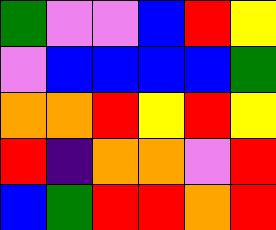[["green", "violet", "violet", "blue", "red", "yellow"], ["violet", "blue", "blue", "blue", "blue", "green"], ["orange", "orange", "red", "yellow", "red", "yellow"], ["red", "indigo", "orange", "orange", "violet", "red"], ["blue", "green", "red", "red", "orange", "red"]]